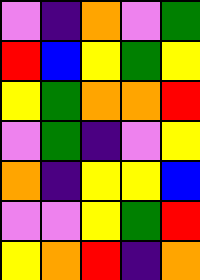[["violet", "indigo", "orange", "violet", "green"], ["red", "blue", "yellow", "green", "yellow"], ["yellow", "green", "orange", "orange", "red"], ["violet", "green", "indigo", "violet", "yellow"], ["orange", "indigo", "yellow", "yellow", "blue"], ["violet", "violet", "yellow", "green", "red"], ["yellow", "orange", "red", "indigo", "orange"]]